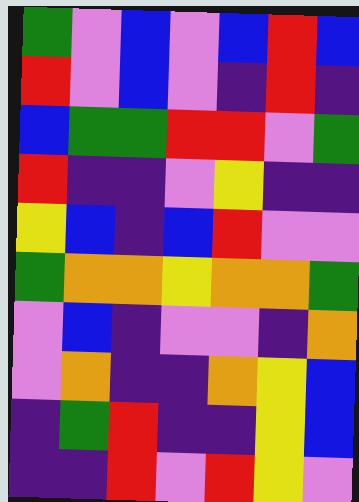[["green", "violet", "blue", "violet", "blue", "red", "blue"], ["red", "violet", "blue", "violet", "indigo", "red", "indigo"], ["blue", "green", "green", "red", "red", "violet", "green"], ["red", "indigo", "indigo", "violet", "yellow", "indigo", "indigo"], ["yellow", "blue", "indigo", "blue", "red", "violet", "violet"], ["green", "orange", "orange", "yellow", "orange", "orange", "green"], ["violet", "blue", "indigo", "violet", "violet", "indigo", "orange"], ["violet", "orange", "indigo", "indigo", "orange", "yellow", "blue"], ["indigo", "green", "red", "indigo", "indigo", "yellow", "blue"], ["indigo", "indigo", "red", "violet", "red", "yellow", "violet"]]